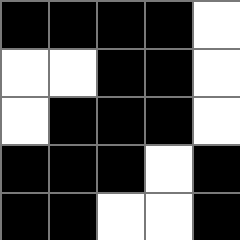[["black", "black", "black", "black", "white"], ["white", "white", "black", "black", "white"], ["white", "black", "black", "black", "white"], ["black", "black", "black", "white", "black"], ["black", "black", "white", "white", "black"]]